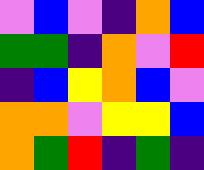[["violet", "blue", "violet", "indigo", "orange", "blue"], ["green", "green", "indigo", "orange", "violet", "red"], ["indigo", "blue", "yellow", "orange", "blue", "violet"], ["orange", "orange", "violet", "yellow", "yellow", "blue"], ["orange", "green", "red", "indigo", "green", "indigo"]]